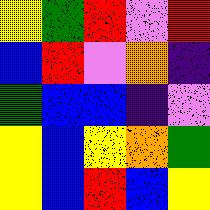[["yellow", "green", "red", "violet", "red"], ["blue", "red", "violet", "orange", "indigo"], ["green", "blue", "blue", "indigo", "violet"], ["yellow", "blue", "yellow", "orange", "green"], ["yellow", "blue", "red", "blue", "yellow"]]